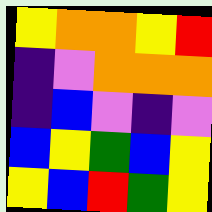[["yellow", "orange", "orange", "yellow", "red"], ["indigo", "violet", "orange", "orange", "orange"], ["indigo", "blue", "violet", "indigo", "violet"], ["blue", "yellow", "green", "blue", "yellow"], ["yellow", "blue", "red", "green", "yellow"]]